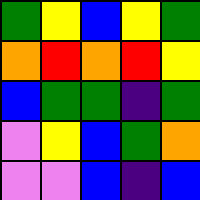[["green", "yellow", "blue", "yellow", "green"], ["orange", "red", "orange", "red", "yellow"], ["blue", "green", "green", "indigo", "green"], ["violet", "yellow", "blue", "green", "orange"], ["violet", "violet", "blue", "indigo", "blue"]]